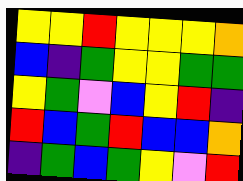[["yellow", "yellow", "red", "yellow", "yellow", "yellow", "orange"], ["blue", "indigo", "green", "yellow", "yellow", "green", "green"], ["yellow", "green", "violet", "blue", "yellow", "red", "indigo"], ["red", "blue", "green", "red", "blue", "blue", "orange"], ["indigo", "green", "blue", "green", "yellow", "violet", "red"]]